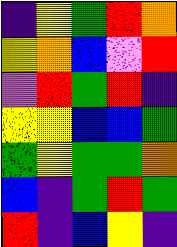[["indigo", "yellow", "green", "red", "orange"], ["yellow", "orange", "blue", "violet", "red"], ["violet", "red", "green", "red", "indigo"], ["yellow", "yellow", "blue", "blue", "green"], ["green", "yellow", "green", "green", "orange"], ["blue", "indigo", "green", "red", "green"], ["red", "indigo", "blue", "yellow", "indigo"]]